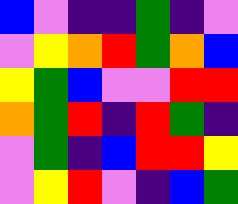[["blue", "violet", "indigo", "indigo", "green", "indigo", "violet"], ["violet", "yellow", "orange", "red", "green", "orange", "blue"], ["yellow", "green", "blue", "violet", "violet", "red", "red"], ["orange", "green", "red", "indigo", "red", "green", "indigo"], ["violet", "green", "indigo", "blue", "red", "red", "yellow"], ["violet", "yellow", "red", "violet", "indigo", "blue", "green"]]